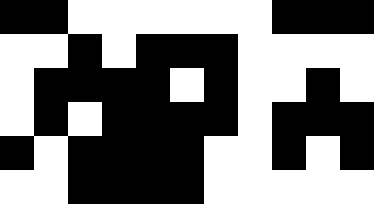[["black", "black", "white", "white", "white", "white", "white", "white", "black", "black", "black"], ["white", "white", "black", "white", "black", "black", "black", "white", "white", "white", "white"], ["white", "black", "black", "black", "black", "white", "black", "white", "white", "black", "white"], ["white", "black", "white", "black", "black", "black", "black", "white", "black", "black", "black"], ["black", "white", "black", "black", "black", "black", "white", "white", "black", "white", "black"], ["white", "white", "black", "black", "black", "black", "white", "white", "white", "white", "white"]]